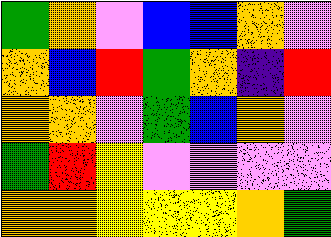[["green", "orange", "violet", "blue", "blue", "orange", "violet"], ["orange", "blue", "red", "green", "orange", "indigo", "red"], ["orange", "orange", "violet", "green", "blue", "orange", "violet"], ["green", "red", "yellow", "violet", "violet", "violet", "violet"], ["orange", "orange", "yellow", "yellow", "yellow", "orange", "green"]]